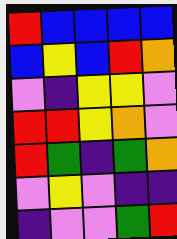[["red", "blue", "blue", "blue", "blue"], ["blue", "yellow", "blue", "red", "orange"], ["violet", "indigo", "yellow", "yellow", "violet"], ["red", "red", "yellow", "orange", "violet"], ["red", "green", "indigo", "green", "orange"], ["violet", "yellow", "violet", "indigo", "indigo"], ["indigo", "violet", "violet", "green", "red"]]